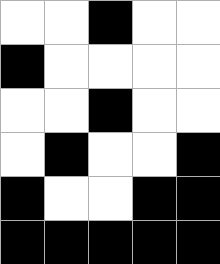[["white", "white", "black", "white", "white"], ["black", "white", "white", "white", "white"], ["white", "white", "black", "white", "white"], ["white", "black", "white", "white", "black"], ["black", "white", "white", "black", "black"], ["black", "black", "black", "black", "black"]]